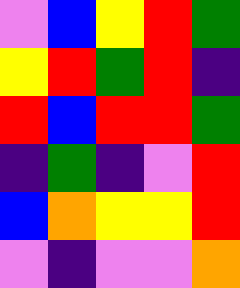[["violet", "blue", "yellow", "red", "green"], ["yellow", "red", "green", "red", "indigo"], ["red", "blue", "red", "red", "green"], ["indigo", "green", "indigo", "violet", "red"], ["blue", "orange", "yellow", "yellow", "red"], ["violet", "indigo", "violet", "violet", "orange"]]